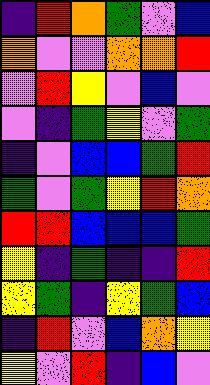[["indigo", "red", "orange", "green", "violet", "blue"], ["orange", "violet", "violet", "orange", "orange", "red"], ["violet", "red", "yellow", "violet", "blue", "violet"], ["violet", "indigo", "green", "yellow", "violet", "green"], ["indigo", "violet", "blue", "blue", "green", "red"], ["green", "violet", "green", "yellow", "red", "orange"], ["red", "red", "blue", "blue", "blue", "green"], ["yellow", "indigo", "green", "indigo", "indigo", "red"], ["yellow", "green", "indigo", "yellow", "green", "blue"], ["indigo", "red", "violet", "blue", "orange", "yellow"], ["yellow", "violet", "red", "indigo", "blue", "violet"]]